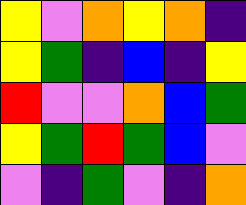[["yellow", "violet", "orange", "yellow", "orange", "indigo"], ["yellow", "green", "indigo", "blue", "indigo", "yellow"], ["red", "violet", "violet", "orange", "blue", "green"], ["yellow", "green", "red", "green", "blue", "violet"], ["violet", "indigo", "green", "violet", "indigo", "orange"]]